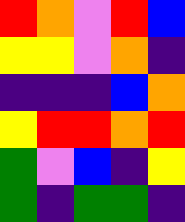[["red", "orange", "violet", "red", "blue"], ["yellow", "yellow", "violet", "orange", "indigo"], ["indigo", "indigo", "indigo", "blue", "orange"], ["yellow", "red", "red", "orange", "red"], ["green", "violet", "blue", "indigo", "yellow"], ["green", "indigo", "green", "green", "indigo"]]